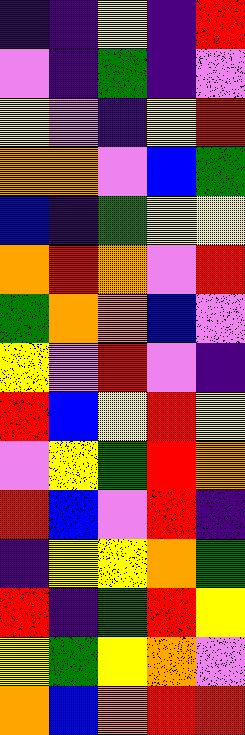[["indigo", "indigo", "yellow", "indigo", "red"], ["violet", "indigo", "green", "indigo", "violet"], ["yellow", "violet", "indigo", "yellow", "red"], ["orange", "orange", "violet", "blue", "green"], ["blue", "indigo", "green", "yellow", "yellow"], ["orange", "red", "orange", "violet", "red"], ["green", "orange", "orange", "blue", "violet"], ["yellow", "violet", "red", "violet", "indigo"], ["red", "blue", "yellow", "red", "yellow"], ["violet", "yellow", "green", "red", "orange"], ["red", "blue", "violet", "red", "indigo"], ["indigo", "yellow", "yellow", "orange", "green"], ["red", "indigo", "green", "red", "yellow"], ["yellow", "green", "yellow", "orange", "violet"], ["orange", "blue", "orange", "red", "red"]]